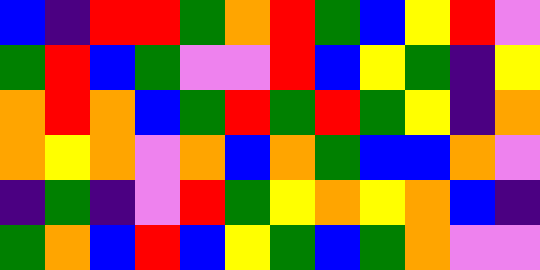[["blue", "indigo", "red", "red", "green", "orange", "red", "green", "blue", "yellow", "red", "violet"], ["green", "red", "blue", "green", "violet", "violet", "red", "blue", "yellow", "green", "indigo", "yellow"], ["orange", "red", "orange", "blue", "green", "red", "green", "red", "green", "yellow", "indigo", "orange"], ["orange", "yellow", "orange", "violet", "orange", "blue", "orange", "green", "blue", "blue", "orange", "violet"], ["indigo", "green", "indigo", "violet", "red", "green", "yellow", "orange", "yellow", "orange", "blue", "indigo"], ["green", "orange", "blue", "red", "blue", "yellow", "green", "blue", "green", "orange", "violet", "violet"]]